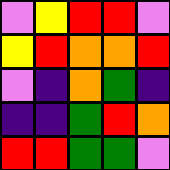[["violet", "yellow", "red", "red", "violet"], ["yellow", "red", "orange", "orange", "red"], ["violet", "indigo", "orange", "green", "indigo"], ["indigo", "indigo", "green", "red", "orange"], ["red", "red", "green", "green", "violet"]]